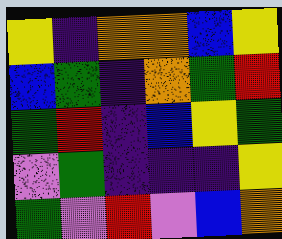[["yellow", "indigo", "orange", "orange", "blue", "yellow"], ["blue", "green", "indigo", "orange", "green", "red"], ["green", "red", "indigo", "blue", "yellow", "green"], ["violet", "green", "indigo", "indigo", "indigo", "yellow"], ["green", "violet", "red", "violet", "blue", "orange"]]